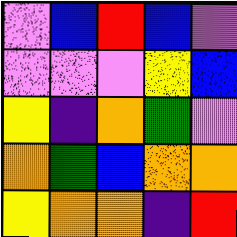[["violet", "blue", "red", "blue", "violet"], ["violet", "violet", "violet", "yellow", "blue"], ["yellow", "indigo", "orange", "green", "violet"], ["orange", "green", "blue", "orange", "orange"], ["yellow", "orange", "orange", "indigo", "red"]]